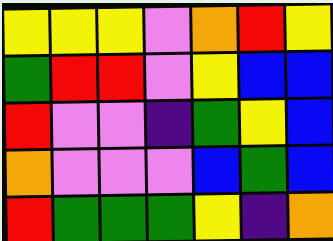[["yellow", "yellow", "yellow", "violet", "orange", "red", "yellow"], ["green", "red", "red", "violet", "yellow", "blue", "blue"], ["red", "violet", "violet", "indigo", "green", "yellow", "blue"], ["orange", "violet", "violet", "violet", "blue", "green", "blue"], ["red", "green", "green", "green", "yellow", "indigo", "orange"]]